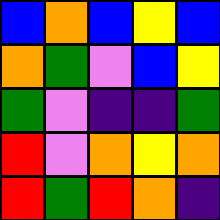[["blue", "orange", "blue", "yellow", "blue"], ["orange", "green", "violet", "blue", "yellow"], ["green", "violet", "indigo", "indigo", "green"], ["red", "violet", "orange", "yellow", "orange"], ["red", "green", "red", "orange", "indigo"]]